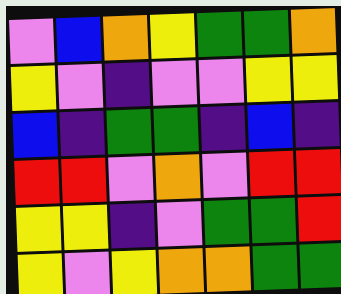[["violet", "blue", "orange", "yellow", "green", "green", "orange"], ["yellow", "violet", "indigo", "violet", "violet", "yellow", "yellow"], ["blue", "indigo", "green", "green", "indigo", "blue", "indigo"], ["red", "red", "violet", "orange", "violet", "red", "red"], ["yellow", "yellow", "indigo", "violet", "green", "green", "red"], ["yellow", "violet", "yellow", "orange", "orange", "green", "green"]]